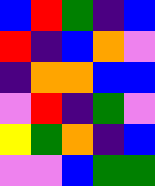[["blue", "red", "green", "indigo", "blue"], ["red", "indigo", "blue", "orange", "violet"], ["indigo", "orange", "orange", "blue", "blue"], ["violet", "red", "indigo", "green", "violet"], ["yellow", "green", "orange", "indigo", "blue"], ["violet", "violet", "blue", "green", "green"]]